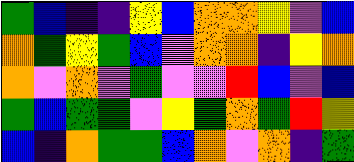[["green", "blue", "indigo", "indigo", "yellow", "blue", "orange", "orange", "yellow", "violet", "blue"], ["orange", "green", "yellow", "green", "blue", "violet", "orange", "orange", "indigo", "yellow", "orange"], ["orange", "violet", "orange", "violet", "green", "violet", "violet", "red", "blue", "violet", "blue"], ["green", "blue", "green", "green", "violet", "yellow", "green", "orange", "green", "red", "yellow"], ["blue", "indigo", "orange", "green", "green", "blue", "orange", "violet", "orange", "indigo", "green"]]